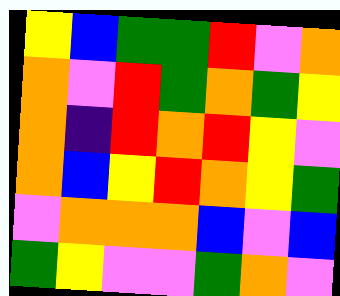[["yellow", "blue", "green", "green", "red", "violet", "orange"], ["orange", "violet", "red", "green", "orange", "green", "yellow"], ["orange", "indigo", "red", "orange", "red", "yellow", "violet"], ["orange", "blue", "yellow", "red", "orange", "yellow", "green"], ["violet", "orange", "orange", "orange", "blue", "violet", "blue"], ["green", "yellow", "violet", "violet", "green", "orange", "violet"]]